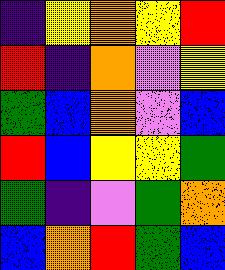[["indigo", "yellow", "orange", "yellow", "red"], ["red", "indigo", "orange", "violet", "yellow"], ["green", "blue", "orange", "violet", "blue"], ["red", "blue", "yellow", "yellow", "green"], ["green", "indigo", "violet", "green", "orange"], ["blue", "orange", "red", "green", "blue"]]